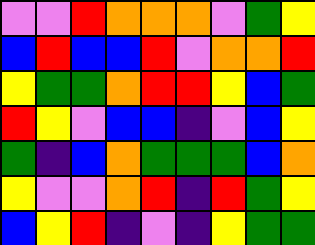[["violet", "violet", "red", "orange", "orange", "orange", "violet", "green", "yellow"], ["blue", "red", "blue", "blue", "red", "violet", "orange", "orange", "red"], ["yellow", "green", "green", "orange", "red", "red", "yellow", "blue", "green"], ["red", "yellow", "violet", "blue", "blue", "indigo", "violet", "blue", "yellow"], ["green", "indigo", "blue", "orange", "green", "green", "green", "blue", "orange"], ["yellow", "violet", "violet", "orange", "red", "indigo", "red", "green", "yellow"], ["blue", "yellow", "red", "indigo", "violet", "indigo", "yellow", "green", "green"]]